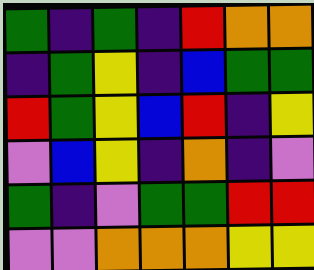[["green", "indigo", "green", "indigo", "red", "orange", "orange"], ["indigo", "green", "yellow", "indigo", "blue", "green", "green"], ["red", "green", "yellow", "blue", "red", "indigo", "yellow"], ["violet", "blue", "yellow", "indigo", "orange", "indigo", "violet"], ["green", "indigo", "violet", "green", "green", "red", "red"], ["violet", "violet", "orange", "orange", "orange", "yellow", "yellow"]]